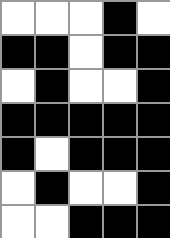[["white", "white", "white", "black", "white"], ["black", "black", "white", "black", "black"], ["white", "black", "white", "white", "black"], ["black", "black", "black", "black", "black"], ["black", "white", "black", "black", "black"], ["white", "black", "white", "white", "black"], ["white", "white", "black", "black", "black"]]